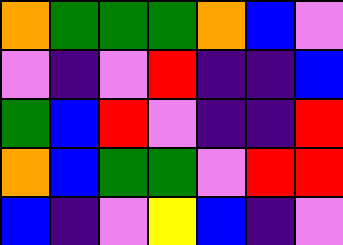[["orange", "green", "green", "green", "orange", "blue", "violet"], ["violet", "indigo", "violet", "red", "indigo", "indigo", "blue"], ["green", "blue", "red", "violet", "indigo", "indigo", "red"], ["orange", "blue", "green", "green", "violet", "red", "red"], ["blue", "indigo", "violet", "yellow", "blue", "indigo", "violet"]]